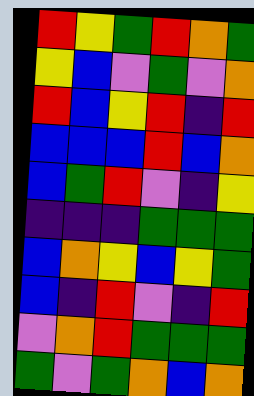[["red", "yellow", "green", "red", "orange", "green"], ["yellow", "blue", "violet", "green", "violet", "orange"], ["red", "blue", "yellow", "red", "indigo", "red"], ["blue", "blue", "blue", "red", "blue", "orange"], ["blue", "green", "red", "violet", "indigo", "yellow"], ["indigo", "indigo", "indigo", "green", "green", "green"], ["blue", "orange", "yellow", "blue", "yellow", "green"], ["blue", "indigo", "red", "violet", "indigo", "red"], ["violet", "orange", "red", "green", "green", "green"], ["green", "violet", "green", "orange", "blue", "orange"]]